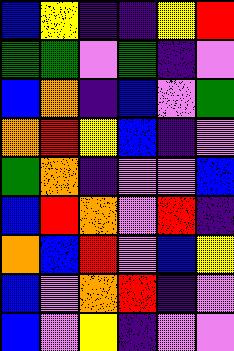[["blue", "yellow", "indigo", "indigo", "yellow", "red"], ["green", "green", "violet", "green", "indigo", "violet"], ["blue", "orange", "indigo", "blue", "violet", "green"], ["orange", "red", "yellow", "blue", "indigo", "violet"], ["green", "orange", "indigo", "violet", "violet", "blue"], ["blue", "red", "orange", "violet", "red", "indigo"], ["orange", "blue", "red", "violet", "blue", "yellow"], ["blue", "violet", "orange", "red", "indigo", "violet"], ["blue", "violet", "yellow", "indigo", "violet", "violet"]]